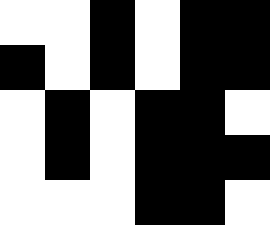[["white", "white", "black", "white", "black", "black"], ["black", "white", "black", "white", "black", "black"], ["white", "black", "white", "black", "black", "white"], ["white", "black", "white", "black", "black", "black"], ["white", "white", "white", "black", "black", "white"]]